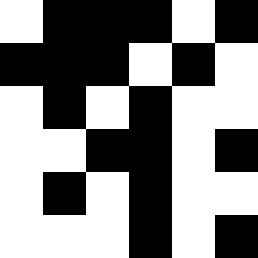[["white", "black", "black", "black", "white", "black"], ["black", "black", "black", "white", "black", "white"], ["white", "black", "white", "black", "white", "white"], ["white", "white", "black", "black", "white", "black"], ["white", "black", "white", "black", "white", "white"], ["white", "white", "white", "black", "white", "black"]]